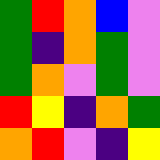[["green", "red", "orange", "blue", "violet"], ["green", "indigo", "orange", "green", "violet"], ["green", "orange", "violet", "green", "violet"], ["red", "yellow", "indigo", "orange", "green"], ["orange", "red", "violet", "indigo", "yellow"]]